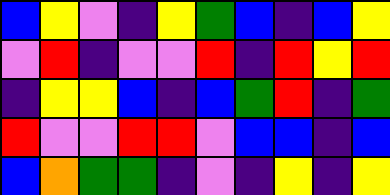[["blue", "yellow", "violet", "indigo", "yellow", "green", "blue", "indigo", "blue", "yellow"], ["violet", "red", "indigo", "violet", "violet", "red", "indigo", "red", "yellow", "red"], ["indigo", "yellow", "yellow", "blue", "indigo", "blue", "green", "red", "indigo", "green"], ["red", "violet", "violet", "red", "red", "violet", "blue", "blue", "indigo", "blue"], ["blue", "orange", "green", "green", "indigo", "violet", "indigo", "yellow", "indigo", "yellow"]]